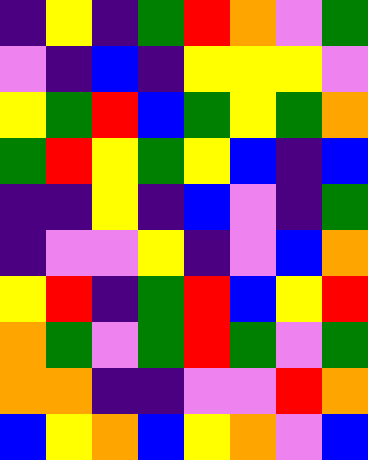[["indigo", "yellow", "indigo", "green", "red", "orange", "violet", "green"], ["violet", "indigo", "blue", "indigo", "yellow", "yellow", "yellow", "violet"], ["yellow", "green", "red", "blue", "green", "yellow", "green", "orange"], ["green", "red", "yellow", "green", "yellow", "blue", "indigo", "blue"], ["indigo", "indigo", "yellow", "indigo", "blue", "violet", "indigo", "green"], ["indigo", "violet", "violet", "yellow", "indigo", "violet", "blue", "orange"], ["yellow", "red", "indigo", "green", "red", "blue", "yellow", "red"], ["orange", "green", "violet", "green", "red", "green", "violet", "green"], ["orange", "orange", "indigo", "indigo", "violet", "violet", "red", "orange"], ["blue", "yellow", "orange", "blue", "yellow", "orange", "violet", "blue"]]